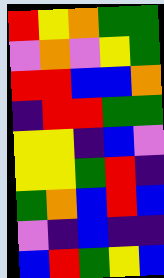[["red", "yellow", "orange", "green", "green"], ["violet", "orange", "violet", "yellow", "green"], ["red", "red", "blue", "blue", "orange"], ["indigo", "red", "red", "green", "green"], ["yellow", "yellow", "indigo", "blue", "violet"], ["yellow", "yellow", "green", "red", "indigo"], ["green", "orange", "blue", "red", "blue"], ["violet", "indigo", "blue", "indigo", "indigo"], ["blue", "red", "green", "yellow", "blue"]]